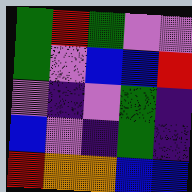[["green", "red", "green", "violet", "violet"], ["green", "violet", "blue", "blue", "red"], ["violet", "indigo", "violet", "green", "indigo"], ["blue", "violet", "indigo", "green", "indigo"], ["red", "orange", "orange", "blue", "blue"]]